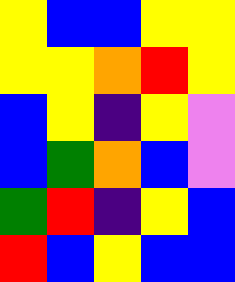[["yellow", "blue", "blue", "yellow", "yellow"], ["yellow", "yellow", "orange", "red", "yellow"], ["blue", "yellow", "indigo", "yellow", "violet"], ["blue", "green", "orange", "blue", "violet"], ["green", "red", "indigo", "yellow", "blue"], ["red", "blue", "yellow", "blue", "blue"]]